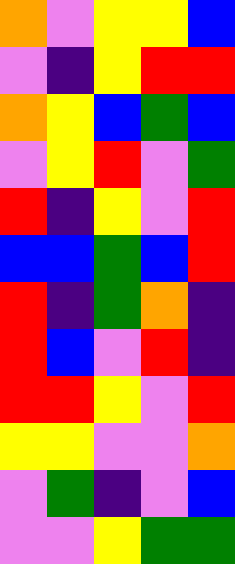[["orange", "violet", "yellow", "yellow", "blue"], ["violet", "indigo", "yellow", "red", "red"], ["orange", "yellow", "blue", "green", "blue"], ["violet", "yellow", "red", "violet", "green"], ["red", "indigo", "yellow", "violet", "red"], ["blue", "blue", "green", "blue", "red"], ["red", "indigo", "green", "orange", "indigo"], ["red", "blue", "violet", "red", "indigo"], ["red", "red", "yellow", "violet", "red"], ["yellow", "yellow", "violet", "violet", "orange"], ["violet", "green", "indigo", "violet", "blue"], ["violet", "violet", "yellow", "green", "green"]]